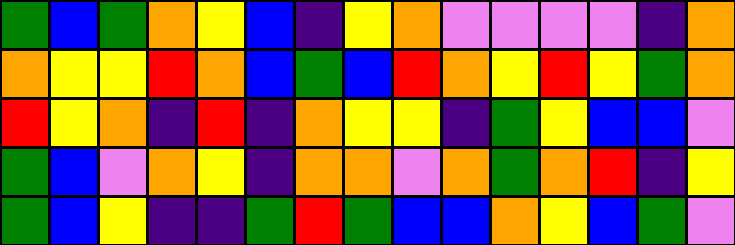[["green", "blue", "green", "orange", "yellow", "blue", "indigo", "yellow", "orange", "violet", "violet", "violet", "violet", "indigo", "orange"], ["orange", "yellow", "yellow", "red", "orange", "blue", "green", "blue", "red", "orange", "yellow", "red", "yellow", "green", "orange"], ["red", "yellow", "orange", "indigo", "red", "indigo", "orange", "yellow", "yellow", "indigo", "green", "yellow", "blue", "blue", "violet"], ["green", "blue", "violet", "orange", "yellow", "indigo", "orange", "orange", "violet", "orange", "green", "orange", "red", "indigo", "yellow"], ["green", "blue", "yellow", "indigo", "indigo", "green", "red", "green", "blue", "blue", "orange", "yellow", "blue", "green", "violet"]]